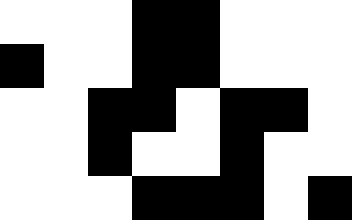[["white", "white", "white", "black", "black", "white", "white", "white"], ["black", "white", "white", "black", "black", "white", "white", "white"], ["white", "white", "black", "black", "white", "black", "black", "white"], ["white", "white", "black", "white", "white", "black", "white", "white"], ["white", "white", "white", "black", "black", "black", "white", "black"]]